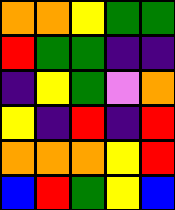[["orange", "orange", "yellow", "green", "green"], ["red", "green", "green", "indigo", "indigo"], ["indigo", "yellow", "green", "violet", "orange"], ["yellow", "indigo", "red", "indigo", "red"], ["orange", "orange", "orange", "yellow", "red"], ["blue", "red", "green", "yellow", "blue"]]